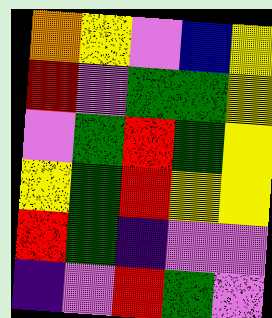[["orange", "yellow", "violet", "blue", "yellow"], ["red", "violet", "green", "green", "yellow"], ["violet", "green", "red", "green", "yellow"], ["yellow", "green", "red", "yellow", "yellow"], ["red", "green", "indigo", "violet", "violet"], ["indigo", "violet", "red", "green", "violet"]]